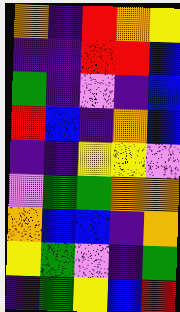[["orange", "indigo", "red", "orange", "yellow"], ["indigo", "indigo", "red", "red", "blue"], ["green", "indigo", "violet", "indigo", "blue"], ["red", "blue", "indigo", "orange", "blue"], ["indigo", "indigo", "yellow", "yellow", "violet"], ["violet", "green", "green", "orange", "orange"], ["orange", "blue", "blue", "indigo", "orange"], ["yellow", "green", "violet", "indigo", "green"], ["indigo", "green", "yellow", "blue", "red"]]